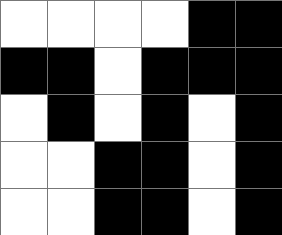[["white", "white", "white", "white", "black", "black"], ["black", "black", "white", "black", "black", "black"], ["white", "black", "white", "black", "white", "black"], ["white", "white", "black", "black", "white", "black"], ["white", "white", "black", "black", "white", "black"]]